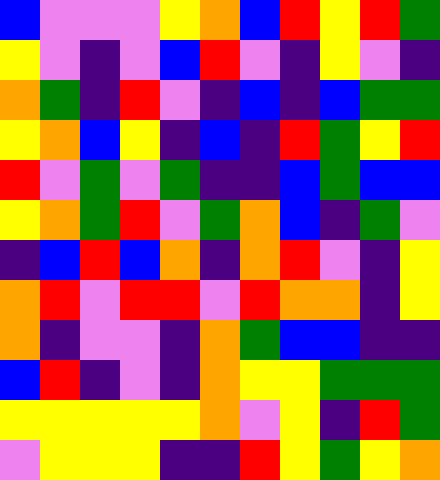[["blue", "violet", "violet", "violet", "yellow", "orange", "blue", "red", "yellow", "red", "green"], ["yellow", "violet", "indigo", "violet", "blue", "red", "violet", "indigo", "yellow", "violet", "indigo"], ["orange", "green", "indigo", "red", "violet", "indigo", "blue", "indigo", "blue", "green", "green"], ["yellow", "orange", "blue", "yellow", "indigo", "blue", "indigo", "red", "green", "yellow", "red"], ["red", "violet", "green", "violet", "green", "indigo", "indigo", "blue", "green", "blue", "blue"], ["yellow", "orange", "green", "red", "violet", "green", "orange", "blue", "indigo", "green", "violet"], ["indigo", "blue", "red", "blue", "orange", "indigo", "orange", "red", "violet", "indigo", "yellow"], ["orange", "red", "violet", "red", "red", "violet", "red", "orange", "orange", "indigo", "yellow"], ["orange", "indigo", "violet", "violet", "indigo", "orange", "green", "blue", "blue", "indigo", "indigo"], ["blue", "red", "indigo", "violet", "indigo", "orange", "yellow", "yellow", "green", "green", "green"], ["yellow", "yellow", "yellow", "yellow", "yellow", "orange", "violet", "yellow", "indigo", "red", "green"], ["violet", "yellow", "yellow", "yellow", "indigo", "indigo", "red", "yellow", "green", "yellow", "orange"]]